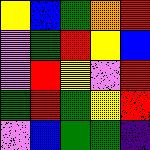[["yellow", "blue", "green", "orange", "red"], ["violet", "green", "red", "yellow", "blue"], ["violet", "red", "yellow", "violet", "red"], ["green", "red", "green", "yellow", "red"], ["violet", "blue", "green", "green", "indigo"]]